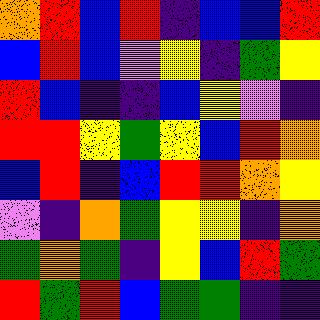[["orange", "red", "blue", "red", "indigo", "blue", "blue", "red"], ["blue", "red", "blue", "violet", "yellow", "indigo", "green", "yellow"], ["red", "blue", "indigo", "indigo", "blue", "yellow", "violet", "indigo"], ["red", "red", "yellow", "green", "yellow", "blue", "red", "orange"], ["blue", "red", "indigo", "blue", "red", "red", "orange", "yellow"], ["violet", "indigo", "orange", "green", "yellow", "yellow", "indigo", "orange"], ["green", "orange", "green", "indigo", "yellow", "blue", "red", "green"], ["red", "green", "red", "blue", "green", "green", "indigo", "indigo"]]